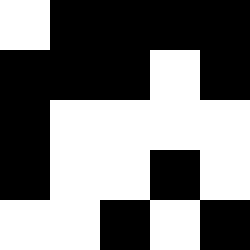[["white", "black", "black", "black", "black"], ["black", "black", "black", "white", "black"], ["black", "white", "white", "white", "white"], ["black", "white", "white", "black", "white"], ["white", "white", "black", "white", "black"]]